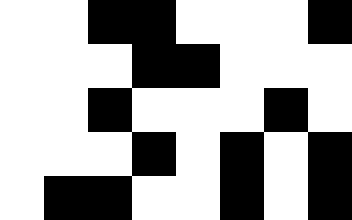[["white", "white", "black", "black", "white", "white", "white", "black"], ["white", "white", "white", "black", "black", "white", "white", "white"], ["white", "white", "black", "white", "white", "white", "black", "white"], ["white", "white", "white", "black", "white", "black", "white", "black"], ["white", "black", "black", "white", "white", "black", "white", "black"]]